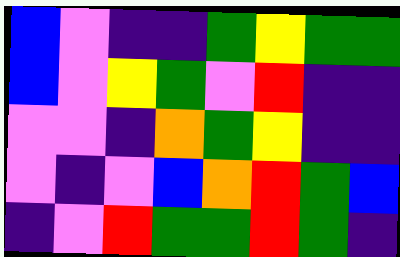[["blue", "violet", "indigo", "indigo", "green", "yellow", "green", "green"], ["blue", "violet", "yellow", "green", "violet", "red", "indigo", "indigo"], ["violet", "violet", "indigo", "orange", "green", "yellow", "indigo", "indigo"], ["violet", "indigo", "violet", "blue", "orange", "red", "green", "blue"], ["indigo", "violet", "red", "green", "green", "red", "green", "indigo"]]